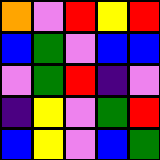[["orange", "violet", "red", "yellow", "red"], ["blue", "green", "violet", "blue", "blue"], ["violet", "green", "red", "indigo", "violet"], ["indigo", "yellow", "violet", "green", "red"], ["blue", "yellow", "violet", "blue", "green"]]